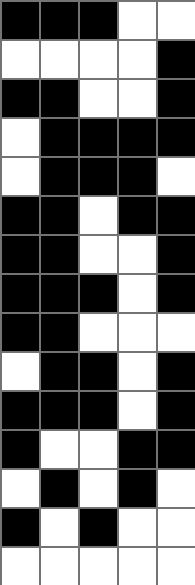[["black", "black", "black", "white", "white"], ["white", "white", "white", "white", "black"], ["black", "black", "white", "white", "black"], ["white", "black", "black", "black", "black"], ["white", "black", "black", "black", "white"], ["black", "black", "white", "black", "black"], ["black", "black", "white", "white", "black"], ["black", "black", "black", "white", "black"], ["black", "black", "white", "white", "white"], ["white", "black", "black", "white", "black"], ["black", "black", "black", "white", "black"], ["black", "white", "white", "black", "black"], ["white", "black", "white", "black", "white"], ["black", "white", "black", "white", "white"], ["white", "white", "white", "white", "white"]]